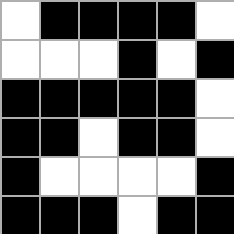[["white", "black", "black", "black", "black", "white"], ["white", "white", "white", "black", "white", "black"], ["black", "black", "black", "black", "black", "white"], ["black", "black", "white", "black", "black", "white"], ["black", "white", "white", "white", "white", "black"], ["black", "black", "black", "white", "black", "black"]]